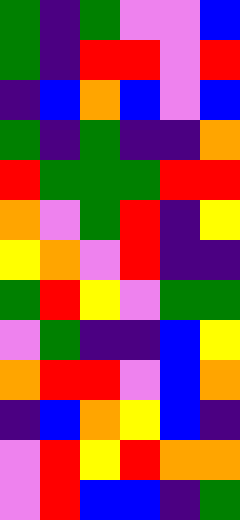[["green", "indigo", "green", "violet", "violet", "blue"], ["green", "indigo", "red", "red", "violet", "red"], ["indigo", "blue", "orange", "blue", "violet", "blue"], ["green", "indigo", "green", "indigo", "indigo", "orange"], ["red", "green", "green", "green", "red", "red"], ["orange", "violet", "green", "red", "indigo", "yellow"], ["yellow", "orange", "violet", "red", "indigo", "indigo"], ["green", "red", "yellow", "violet", "green", "green"], ["violet", "green", "indigo", "indigo", "blue", "yellow"], ["orange", "red", "red", "violet", "blue", "orange"], ["indigo", "blue", "orange", "yellow", "blue", "indigo"], ["violet", "red", "yellow", "red", "orange", "orange"], ["violet", "red", "blue", "blue", "indigo", "green"]]